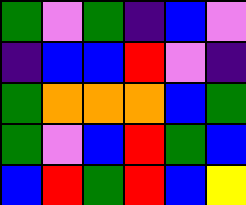[["green", "violet", "green", "indigo", "blue", "violet"], ["indigo", "blue", "blue", "red", "violet", "indigo"], ["green", "orange", "orange", "orange", "blue", "green"], ["green", "violet", "blue", "red", "green", "blue"], ["blue", "red", "green", "red", "blue", "yellow"]]